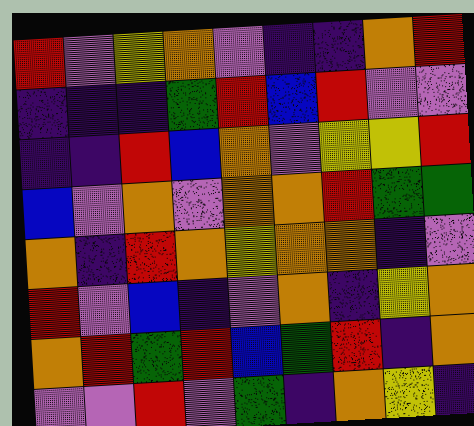[["red", "violet", "yellow", "orange", "violet", "indigo", "indigo", "orange", "red"], ["indigo", "indigo", "indigo", "green", "red", "blue", "red", "violet", "violet"], ["indigo", "indigo", "red", "blue", "orange", "violet", "yellow", "yellow", "red"], ["blue", "violet", "orange", "violet", "orange", "orange", "red", "green", "green"], ["orange", "indigo", "red", "orange", "yellow", "orange", "orange", "indigo", "violet"], ["red", "violet", "blue", "indigo", "violet", "orange", "indigo", "yellow", "orange"], ["orange", "red", "green", "red", "blue", "green", "red", "indigo", "orange"], ["violet", "violet", "red", "violet", "green", "indigo", "orange", "yellow", "indigo"]]